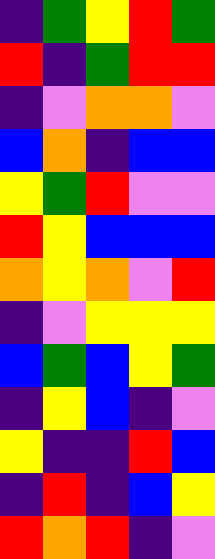[["indigo", "green", "yellow", "red", "green"], ["red", "indigo", "green", "red", "red"], ["indigo", "violet", "orange", "orange", "violet"], ["blue", "orange", "indigo", "blue", "blue"], ["yellow", "green", "red", "violet", "violet"], ["red", "yellow", "blue", "blue", "blue"], ["orange", "yellow", "orange", "violet", "red"], ["indigo", "violet", "yellow", "yellow", "yellow"], ["blue", "green", "blue", "yellow", "green"], ["indigo", "yellow", "blue", "indigo", "violet"], ["yellow", "indigo", "indigo", "red", "blue"], ["indigo", "red", "indigo", "blue", "yellow"], ["red", "orange", "red", "indigo", "violet"]]